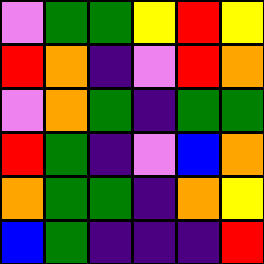[["violet", "green", "green", "yellow", "red", "yellow"], ["red", "orange", "indigo", "violet", "red", "orange"], ["violet", "orange", "green", "indigo", "green", "green"], ["red", "green", "indigo", "violet", "blue", "orange"], ["orange", "green", "green", "indigo", "orange", "yellow"], ["blue", "green", "indigo", "indigo", "indigo", "red"]]